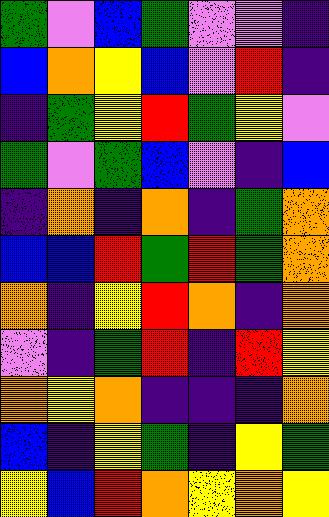[["green", "violet", "blue", "green", "violet", "violet", "indigo"], ["blue", "orange", "yellow", "blue", "violet", "red", "indigo"], ["indigo", "green", "yellow", "red", "green", "yellow", "violet"], ["green", "violet", "green", "blue", "violet", "indigo", "blue"], ["indigo", "orange", "indigo", "orange", "indigo", "green", "orange"], ["blue", "blue", "red", "green", "red", "green", "orange"], ["orange", "indigo", "yellow", "red", "orange", "indigo", "orange"], ["violet", "indigo", "green", "red", "indigo", "red", "yellow"], ["orange", "yellow", "orange", "indigo", "indigo", "indigo", "orange"], ["blue", "indigo", "yellow", "green", "indigo", "yellow", "green"], ["yellow", "blue", "red", "orange", "yellow", "orange", "yellow"]]